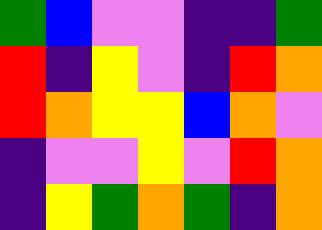[["green", "blue", "violet", "violet", "indigo", "indigo", "green"], ["red", "indigo", "yellow", "violet", "indigo", "red", "orange"], ["red", "orange", "yellow", "yellow", "blue", "orange", "violet"], ["indigo", "violet", "violet", "yellow", "violet", "red", "orange"], ["indigo", "yellow", "green", "orange", "green", "indigo", "orange"]]